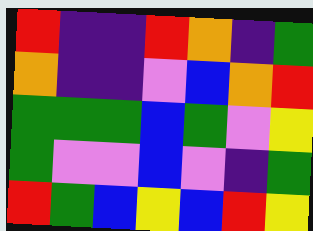[["red", "indigo", "indigo", "red", "orange", "indigo", "green"], ["orange", "indigo", "indigo", "violet", "blue", "orange", "red"], ["green", "green", "green", "blue", "green", "violet", "yellow"], ["green", "violet", "violet", "blue", "violet", "indigo", "green"], ["red", "green", "blue", "yellow", "blue", "red", "yellow"]]